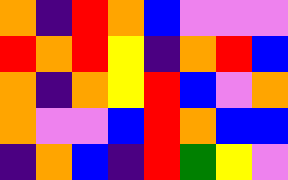[["orange", "indigo", "red", "orange", "blue", "violet", "violet", "violet"], ["red", "orange", "red", "yellow", "indigo", "orange", "red", "blue"], ["orange", "indigo", "orange", "yellow", "red", "blue", "violet", "orange"], ["orange", "violet", "violet", "blue", "red", "orange", "blue", "blue"], ["indigo", "orange", "blue", "indigo", "red", "green", "yellow", "violet"]]